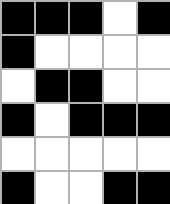[["black", "black", "black", "white", "black"], ["black", "white", "white", "white", "white"], ["white", "black", "black", "white", "white"], ["black", "white", "black", "black", "black"], ["white", "white", "white", "white", "white"], ["black", "white", "white", "black", "black"]]